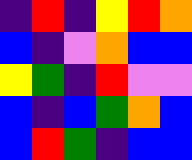[["indigo", "red", "indigo", "yellow", "red", "orange"], ["blue", "indigo", "violet", "orange", "blue", "blue"], ["yellow", "green", "indigo", "red", "violet", "violet"], ["blue", "indigo", "blue", "green", "orange", "blue"], ["blue", "red", "green", "indigo", "blue", "blue"]]